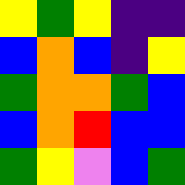[["yellow", "green", "yellow", "indigo", "indigo"], ["blue", "orange", "blue", "indigo", "yellow"], ["green", "orange", "orange", "green", "blue"], ["blue", "orange", "red", "blue", "blue"], ["green", "yellow", "violet", "blue", "green"]]